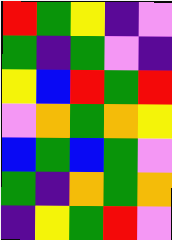[["red", "green", "yellow", "indigo", "violet"], ["green", "indigo", "green", "violet", "indigo"], ["yellow", "blue", "red", "green", "red"], ["violet", "orange", "green", "orange", "yellow"], ["blue", "green", "blue", "green", "violet"], ["green", "indigo", "orange", "green", "orange"], ["indigo", "yellow", "green", "red", "violet"]]